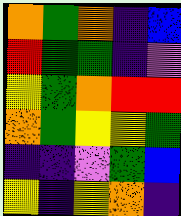[["orange", "green", "orange", "indigo", "blue"], ["red", "green", "green", "indigo", "violet"], ["yellow", "green", "orange", "red", "red"], ["orange", "green", "yellow", "yellow", "green"], ["indigo", "indigo", "violet", "green", "blue"], ["yellow", "indigo", "yellow", "orange", "indigo"]]